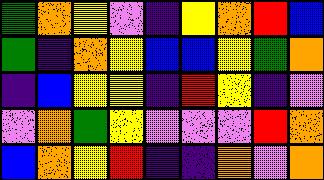[["green", "orange", "yellow", "violet", "indigo", "yellow", "orange", "red", "blue"], ["green", "indigo", "orange", "yellow", "blue", "blue", "yellow", "green", "orange"], ["indigo", "blue", "yellow", "yellow", "indigo", "red", "yellow", "indigo", "violet"], ["violet", "orange", "green", "yellow", "violet", "violet", "violet", "red", "orange"], ["blue", "orange", "yellow", "red", "indigo", "indigo", "orange", "violet", "orange"]]